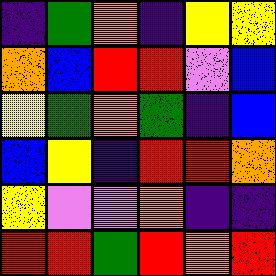[["indigo", "green", "orange", "indigo", "yellow", "yellow"], ["orange", "blue", "red", "red", "violet", "blue"], ["yellow", "green", "orange", "green", "indigo", "blue"], ["blue", "yellow", "indigo", "red", "red", "orange"], ["yellow", "violet", "violet", "orange", "indigo", "indigo"], ["red", "red", "green", "red", "orange", "red"]]